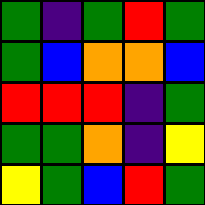[["green", "indigo", "green", "red", "green"], ["green", "blue", "orange", "orange", "blue"], ["red", "red", "red", "indigo", "green"], ["green", "green", "orange", "indigo", "yellow"], ["yellow", "green", "blue", "red", "green"]]